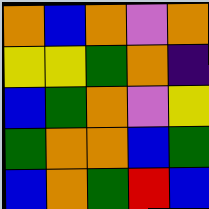[["orange", "blue", "orange", "violet", "orange"], ["yellow", "yellow", "green", "orange", "indigo"], ["blue", "green", "orange", "violet", "yellow"], ["green", "orange", "orange", "blue", "green"], ["blue", "orange", "green", "red", "blue"]]